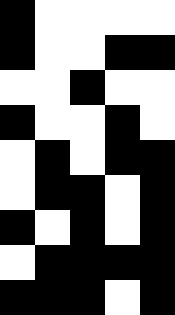[["black", "white", "white", "white", "white"], ["black", "white", "white", "black", "black"], ["white", "white", "black", "white", "white"], ["black", "white", "white", "black", "white"], ["white", "black", "white", "black", "black"], ["white", "black", "black", "white", "black"], ["black", "white", "black", "white", "black"], ["white", "black", "black", "black", "black"], ["black", "black", "black", "white", "black"]]